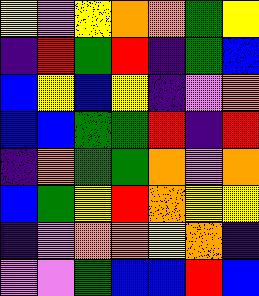[["yellow", "violet", "yellow", "orange", "orange", "green", "yellow"], ["indigo", "red", "green", "red", "indigo", "green", "blue"], ["blue", "yellow", "blue", "yellow", "indigo", "violet", "orange"], ["blue", "blue", "green", "green", "red", "indigo", "red"], ["indigo", "orange", "green", "green", "orange", "violet", "orange"], ["blue", "green", "yellow", "red", "orange", "yellow", "yellow"], ["indigo", "violet", "orange", "orange", "yellow", "orange", "indigo"], ["violet", "violet", "green", "blue", "blue", "red", "blue"]]